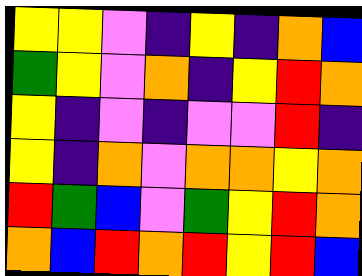[["yellow", "yellow", "violet", "indigo", "yellow", "indigo", "orange", "blue"], ["green", "yellow", "violet", "orange", "indigo", "yellow", "red", "orange"], ["yellow", "indigo", "violet", "indigo", "violet", "violet", "red", "indigo"], ["yellow", "indigo", "orange", "violet", "orange", "orange", "yellow", "orange"], ["red", "green", "blue", "violet", "green", "yellow", "red", "orange"], ["orange", "blue", "red", "orange", "red", "yellow", "red", "blue"]]